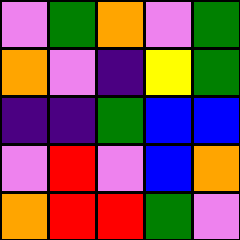[["violet", "green", "orange", "violet", "green"], ["orange", "violet", "indigo", "yellow", "green"], ["indigo", "indigo", "green", "blue", "blue"], ["violet", "red", "violet", "blue", "orange"], ["orange", "red", "red", "green", "violet"]]